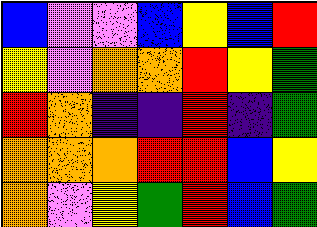[["blue", "violet", "violet", "blue", "yellow", "blue", "red"], ["yellow", "violet", "orange", "orange", "red", "yellow", "green"], ["red", "orange", "indigo", "indigo", "red", "indigo", "green"], ["orange", "orange", "orange", "red", "red", "blue", "yellow"], ["orange", "violet", "yellow", "green", "red", "blue", "green"]]